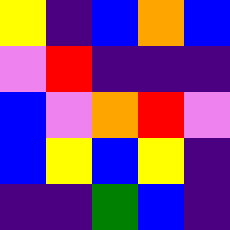[["yellow", "indigo", "blue", "orange", "blue"], ["violet", "red", "indigo", "indigo", "indigo"], ["blue", "violet", "orange", "red", "violet"], ["blue", "yellow", "blue", "yellow", "indigo"], ["indigo", "indigo", "green", "blue", "indigo"]]